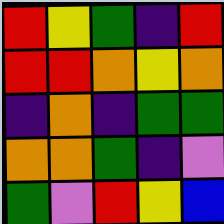[["red", "yellow", "green", "indigo", "red"], ["red", "red", "orange", "yellow", "orange"], ["indigo", "orange", "indigo", "green", "green"], ["orange", "orange", "green", "indigo", "violet"], ["green", "violet", "red", "yellow", "blue"]]